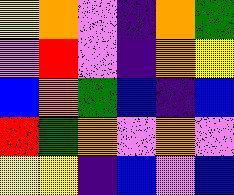[["yellow", "orange", "violet", "indigo", "orange", "green"], ["violet", "red", "violet", "indigo", "orange", "yellow"], ["blue", "orange", "green", "blue", "indigo", "blue"], ["red", "green", "orange", "violet", "orange", "violet"], ["yellow", "yellow", "indigo", "blue", "violet", "blue"]]